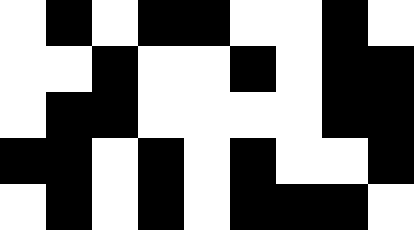[["white", "black", "white", "black", "black", "white", "white", "black", "white"], ["white", "white", "black", "white", "white", "black", "white", "black", "black"], ["white", "black", "black", "white", "white", "white", "white", "black", "black"], ["black", "black", "white", "black", "white", "black", "white", "white", "black"], ["white", "black", "white", "black", "white", "black", "black", "black", "white"]]